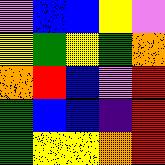[["violet", "blue", "blue", "yellow", "violet"], ["yellow", "green", "yellow", "green", "orange"], ["orange", "red", "blue", "violet", "red"], ["green", "blue", "blue", "indigo", "red"], ["green", "yellow", "yellow", "orange", "red"]]